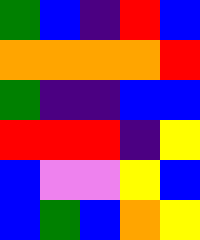[["green", "blue", "indigo", "red", "blue"], ["orange", "orange", "orange", "orange", "red"], ["green", "indigo", "indigo", "blue", "blue"], ["red", "red", "red", "indigo", "yellow"], ["blue", "violet", "violet", "yellow", "blue"], ["blue", "green", "blue", "orange", "yellow"]]